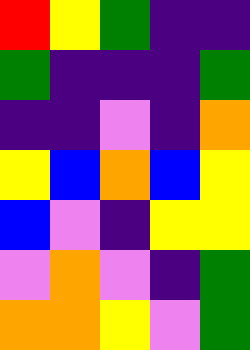[["red", "yellow", "green", "indigo", "indigo"], ["green", "indigo", "indigo", "indigo", "green"], ["indigo", "indigo", "violet", "indigo", "orange"], ["yellow", "blue", "orange", "blue", "yellow"], ["blue", "violet", "indigo", "yellow", "yellow"], ["violet", "orange", "violet", "indigo", "green"], ["orange", "orange", "yellow", "violet", "green"]]